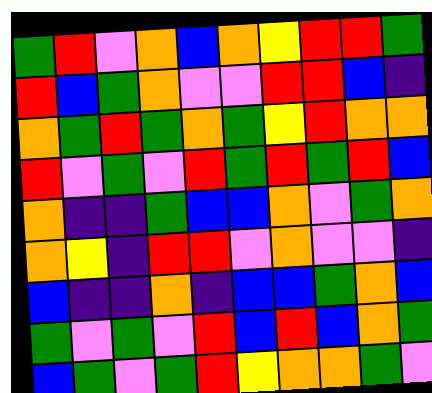[["green", "red", "violet", "orange", "blue", "orange", "yellow", "red", "red", "green"], ["red", "blue", "green", "orange", "violet", "violet", "red", "red", "blue", "indigo"], ["orange", "green", "red", "green", "orange", "green", "yellow", "red", "orange", "orange"], ["red", "violet", "green", "violet", "red", "green", "red", "green", "red", "blue"], ["orange", "indigo", "indigo", "green", "blue", "blue", "orange", "violet", "green", "orange"], ["orange", "yellow", "indigo", "red", "red", "violet", "orange", "violet", "violet", "indigo"], ["blue", "indigo", "indigo", "orange", "indigo", "blue", "blue", "green", "orange", "blue"], ["green", "violet", "green", "violet", "red", "blue", "red", "blue", "orange", "green"], ["blue", "green", "violet", "green", "red", "yellow", "orange", "orange", "green", "violet"]]